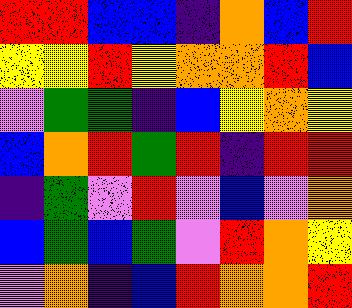[["red", "red", "blue", "blue", "indigo", "orange", "blue", "red"], ["yellow", "yellow", "red", "yellow", "orange", "orange", "red", "blue"], ["violet", "green", "green", "indigo", "blue", "yellow", "orange", "yellow"], ["blue", "orange", "red", "green", "red", "indigo", "red", "red"], ["indigo", "green", "violet", "red", "violet", "blue", "violet", "orange"], ["blue", "green", "blue", "green", "violet", "red", "orange", "yellow"], ["violet", "orange", "indigo", "blue", "red", "orange", "orange", "red"]]